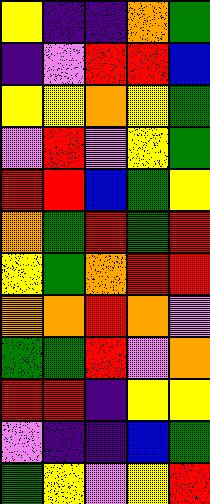[["yellow", "indigo", "indigo", "orange", "green"], ["indigo", "violet", "red", "red", "blue"], ["yellow", "yellow", "orange", "yellow", "green"], ["violet", "red", "violet", "yellow", "green"], ["red", "red", "blue", "green", "yellow"], ["orange", "green", "red", "green", "red"], ["yellow", "green", "orange", "red", "red"], ["orange", "orange", "red", "orange", "violet"], ["green", "green", "red", "violet", "orange"], ["red", "red", "indigo", "yellow", "yellow"], ["violet", "indigo", "indigo", "blue", "green"], ["green", "yellow", "violet", "yellow", "red"]]